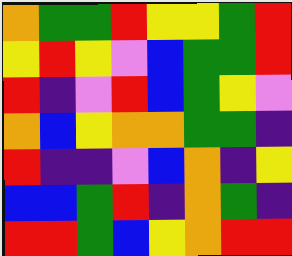[["orange", "green", "green", "red", "yellow", "yellow", "green", "red"], ["yellow", "red", "yellow", "violet", "blue", "green", "green", "red"], ["red", "indigo", "violet", "red", "blue", "green", "yellow", "violet"], ["orange", "blue", "yellow", "orange", "orange", "green", "green", "indigo"], ["red", "indigo", "indigo", "violet", "blue", "orange", "indigo", "yellow"], ["blue", "blue", "green", "red", "indigo", "orange", "green", "indigo"], ["red", "red", "green", "blue", "yellow", "orange", "red", "red"]]